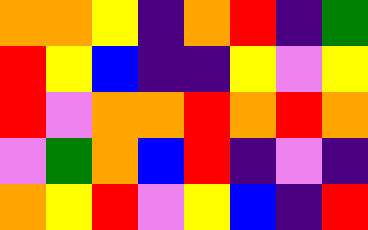[["orange", "orange", "yellow", "indigo", "orange", "red", "indigo", "green"], ["red", "yellow", "blue", "indigo", "indigo", "yellow", "violet", "yellow"], ["red", "violet", "orange", "orange", "red", "orange", "red", "orange"], ["violet", "green", "orange", "blue", "red", "indigo", "violet", "indigo"], ["orange", "yellow", "red", "violet", "yellow", "blue", "indigo", "red"]]